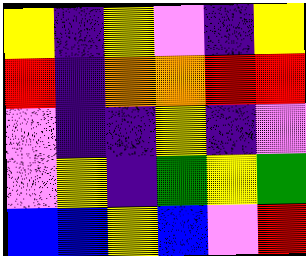[["yellow", "indigo", "yellow", "violet", "indigo", "yellow"], ["red", "indigo", "orange", "orange", "red", "red"], ["violet", "indigo", "indigo", "yellow", "indigo", "violet"], ["violet", "yellow", "indigo", "green", "yellow", "green"], ["blue", "blue", "yellow", "blue", "violet", "red"]]